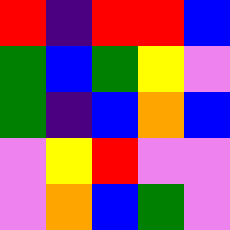[["red", "indigo", "red", "red", "blue"], ["green", "blue", "green", "yellow", "violet"], ["green", "indigo", "blue", "orange", "blue"], ["violet", "yellow", "red", "violet", "violet"], ["violet", "orange", "blue", "green", "violet"]]